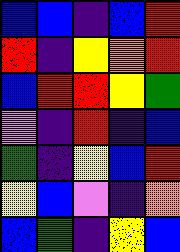[["blue", "blue", "indigo", "blue", "red"], ["red", "indigo", "yellow", "orange", "red"], ["blue", "red", "red", "yellow", "green"], ["violet", "indigo", "red", "indigo", "blue"], ["green", "indigo", "yellow", "blue", "red"], ["yellow", "blue", "violet", "indigo", "orange"], ["blue", "green", "indigo", "yellow", "blue"]]